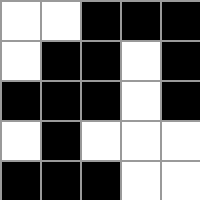[["white", "white", "black", "black", "black"], ["white", "black", "black", "white", "black"], ["black", "black", "black", "white", "black"], ["white", "black", "white", "white", "white"], ["black", "black", "black", "white", "white"]]